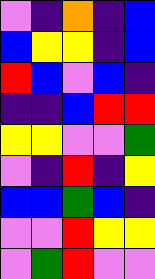[["violet", "indigo", "orange", "indigo", "blue"], ["blue", "yellow", "yellow", "indigo", "blue"], ["red", "blue", "violet", "blue", "indigo"], ["indigo", "indigo", "blue", "red", "red"], ["yellow", "yellow", "violet", "violet", "green"], ["violet", "indigo", "red", "indigo", "yellow"], ["blue", "blue", "green", "blue", "indigo"], ["violet", "violet", "red", "yellow", "yellow"], ["violet", "green", "red", "violet", "violet"]]